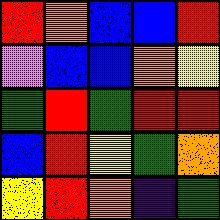[["red", "orange", "blue", "blue", "red"], ["violet", "blue", "blue", "orange", "yellow"], ["green", "red", "green", "red", "red"], ["blue", "red", "yellow", "green", "orange"], ["yellow", "red", "orange", "indigo", "green"]]